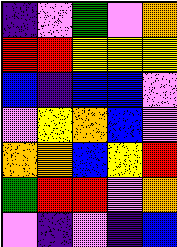[["indigo", "violet", "green", "violet", "orange"], ["red", "red", "yellow", "yellow", "yellow"], ["blue", "indigo", "blue", "blue", "violet"], ["violet", "yellow", "orange", "blue", "violet"], ["orange", "orange", "blue", "yellow", "red"], ["green", "red", "red", "violet", "orange"], ["violet", "indigo", "violet", "indigo", "blue"]]